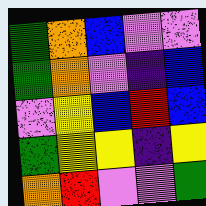[["green", "orange", "blue", "violet", "violet"], ["green", "orange", "violet", "indigo", "blue"], ["violet", "yellow", "blue", "red", "blue"], ["green", "yellow", "yellow", "indigo", "yellow"], ["orange", "red", "violet", "violet", "green"]]